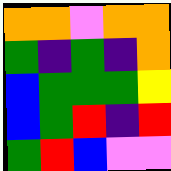[["orange", "orange", "violet", "orange", "orange"], ["green", "indigo", "green", "indigo", "orange"], ["blue", "green", "green", "green", "yellow"], ["blue", "green", "red", "indigo", "red"], ["green", "red", "blue", "violet", "violet"]]